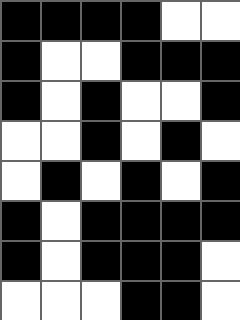[["black", "black", "black", "black", "white", "white"], ["black", "white", "white", "black", "black", "black"], ["black", "white", "black", "white", "white", "black"], ["white", "white", "black", "white", "black", "white"], ["white", "black", "white", "black", "white", "black"], ["black", "white", "black", "black", "black", "black"], ["black", "white", "black", "black", "black", "white"], ["white", "white", "white", "black", "black", "white"]]